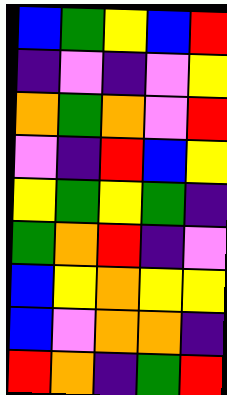[["blue", "green", "yellow", "blue", "red"], ["indigo", "violet", "indigo", "violet", "yellow"], ["orange", "green", "orange", "violet", "red"], ["violet", "indigo", "red", "blue", "yellow"], ["yellow", "green", "yellow", "green", "indigo"], ["green", "orange", "red", "indigo", "violet"], ["blue", "yellow", "orange", "yellow", "yellow"], ["blue", "violet", "orange", "orange", "indigo"], ["red", "orange", "indigo", "green", "red"]]